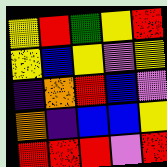[["yellow", "red", "green", "yellow", "red"], ["yellow", "blue", "yellow", "violet", "yellow"], ["indigo", "orange", "red", "blue", "violet"], ["orange", "indigo", "blue", "blue", "yellow"], ["red", "red", "red", "violet", "red"]]